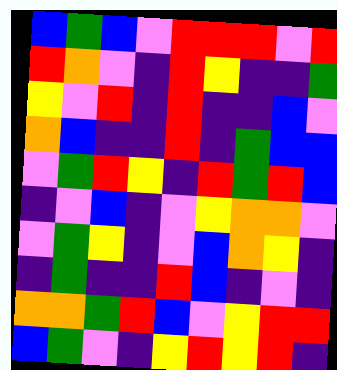[["blue", "green", "blue", "violet", "red", "red", "red", "violet", "red"], ["red", "orange", "violet", "indigo", "red", "yellow", "indigo", "indigo", "green"], ["yellow", "violet", "red", "indigo", "red", "indigo", "indigo", "blue", "violet"], ["orange", "blue", "indigo", "indigo", "red", "indigo", "green", "blue", "blue"], ["violet", "green", "red", "yellow", "indigo", "red", "green", "red", "blue"], ["indigo", "violet", "blue", "indigo", "violet", "yellow", "orange", "orange", "violet"], ["violet", "green", "yellow", "indigo", "violet", "blue", "orange", "yellow", "indigo"], ["indigo", "green", "indigo", "indigo", "red", "blue", "indigo", "violet", "indigo"], ["orange", "orange", "green", "red", "blue", "violet", "yellow", "red", "red"], ["blue", "green", "violet", "indigo", "yellow", "red", "yellow", "red", "indigo"]]